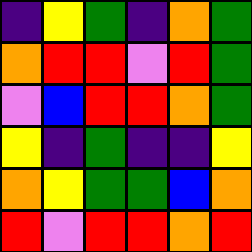[["indigo", "yellow", "green", "indigo", "orange", "green"], ["orange", "red", "red", "violet", "red", "green"], ["violet", "blue", "red", "red", "orange", "green"], ["yellow", "indigo", "green", "indigo", "indigo", "yellow"], ["orange", "yellow", "green", "green", "blue", "orange"], ["red", "violet", "red", "red", "orange", "red"]]